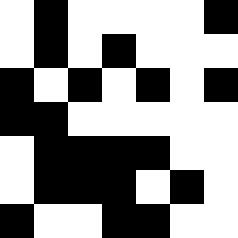[["white", "black", "white", "white", "white", "white", "black"], ["white", "black", "white", "black", "white", "white", "white"], ["black", "white", "black", "white", "black", "white", "black"], ["black", "black", "white", "white", "white", "white", "white"], ["white", "black", "black", "black", "black", "white", "white"], ["white", "black", "black", "black", "white", "black", "white"], ["black", "white", "white", "black", "black", "white", "white"]]